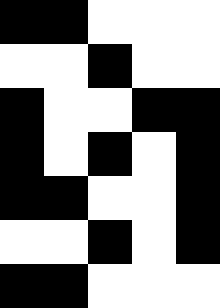[["black", "black", "white", "white", "white"], ["white", "white", "black", "white", "white"], ["black", "white", "white", "black", "black"], ["black", "white", "black", "white", "black"], ["black", "black", "white", "white", "black"], ["white", "white", "black", "white", "black"], ["black", "black", "white", "white", "white"]]